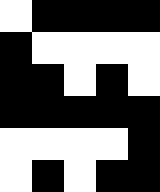[["white", "black", "black", "black", "black"], ["black", "white", "white", "white", "white"], ["black", "black", "white", "black", "white"], ["black", "black", "black", "black", "black"], ["white", "white", "white", "white", "black"], ["white", "black", "white", "black", "black"]]